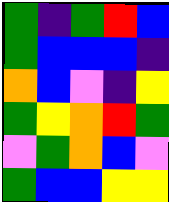[["green", "indigo", "green", "red", "blue"], ["green", "blue", "blue", "blue", "indigo"], ["orange", "blue", "violet", "indigo", "yellow"], ["green", "yellow", "orange", "red", "green"], ["violet", "green", "orange", "blue", "violet"], ["green", "blue", "blue", "yellow", "yellow"]]